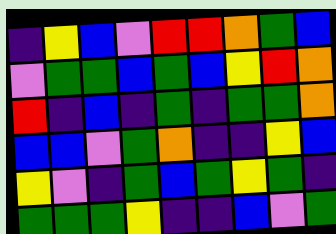[["indigo", "yellow", "blue", "violet", "red", "red", "orange", "green", "blue"], ["violet", "green", "green", "blue", "green", "blue", "yellow", "red", "orange"], ["red", "indigo", "blue", "indigo", "green", "indigo", "green", "green", "orange"], ["blue", "blue", "violet", "green", "orange", "indigo", "indigo", "yellow", "blue"], ["yellow", "violet", "indigo", "green", "blue", "green", "yellow", "green", "indigo"], ["green", "green", "green", "yellow", "indigo", "indigo", "blue", "violet", "green"]]